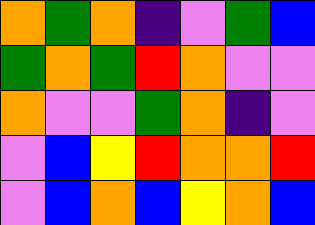[["orange", "green", "orange", "indigo", "violet", "green", "blue"], ["green", "orange", "green", "red", "orange", "violet", "violet"], ["orange", "violet", "violet", "green", "orange", "indigo", "violet"], ["violet", "blue", "yellow", "red", "orange", "orange", "red"], ["violet", "blue", "orange", "blue", "yellow", "orange", "blue"]]